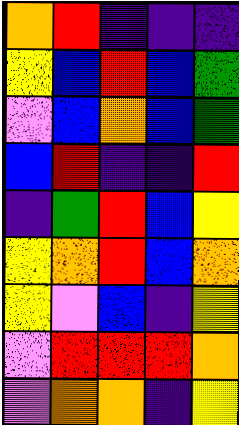[["orange", "red", "indigo", "indigo", "indigo"], ["yellow", "blue", "red", "blue", "green"], ["violet", "blue", "orange", "blue", "green"], ["blue", "red", "indigo", "indigo", "red"], ["indigo", "green", "red", "blue", "yellow"], ["yellow", "orange", "red", "blue", "orange"], ["yellow", "violet", "blue", "indigo", "yellow"], ["violet", "red", "red", "red", "orange"], ["violet", "orange", "orange", "indigo", "yellow"]]